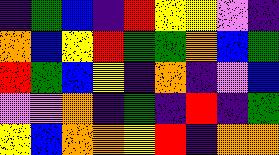[["indigo", "green", "blue", "indigo", "red", "yellow", "yellow", "violet", "indigo"], ["orange", "blue", "yellow", "red", "green", "green", "orange", "blue", "green"], ["red", "green", "blue", "yellow", "indigo", "orange", "indigo", "violet", "blue"], ["violet", "violet", "orange", "indigo", "green", "indigo", "red", "indigo", "green"], ["yellow", "blue", "orange", "orange", "yellow", "red", "indigo", "orange", "orange"]]